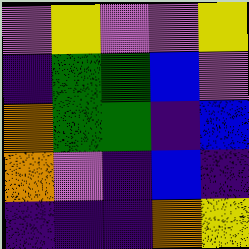[["violet", "yellow", "violet", "violet", "yellow"], ["indigo", "green", "green", "blue", "violet"], ["orange", "green", "green", "indigo", "blue"], ["orange", "violet", "indigo", "blue", "indigo"], ["indigo", "indigo", "indigo", "orange", "yellow"]]